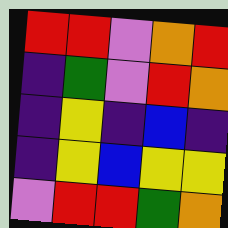[["red", "red", "violet", "orange", "red"], ["indigo", "green", "violet", "red", "orange"], ["indigo", "yellow", "indigo", "blue", "indigo"], ["indigo", "yellow", "blue", "yellow", "yellow"], ["violet", "red", "red", "green", "orange"]]